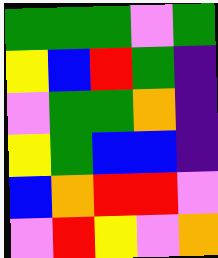[["green", "green", "green", "violet", "green"], ["yellow", "blue", "red", "green", "indigo"], ["violet", "green", "green", "orange", "indigo"], ["yellow", "green", "blue", "blue", "indigo"], ["blue", "orange", "red", "red", "violet"], ["violet", "red", "yellow", "violet", "orange"]]